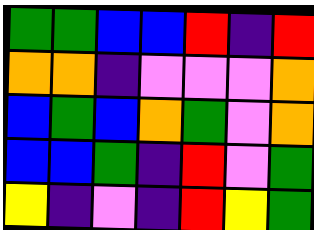[["green", "green", "blue", "blue", "red", "indigo", "red"], ["orange", "orange", "indigo", "violet", "violet", "violet", "orange"], ["blue", "green", "blue", "orange", "green", "violet", "orange"], ["blue", "blue", "green", "indigo", "red", "violet", "green"], ["yellow", "indigo", "violet", "indigo", "red", "yellow", "green"]]